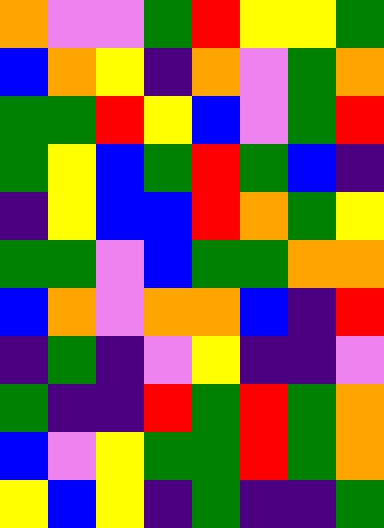[["orange", "violet", "violet", "green", "red", "yellow", "yellow", "green"], ["blue", "orange", "yellow", "indigo", "orange", "violet", "green", "orange"], ["green", "green", "red", "yellow", "blue", "violet", "green", "red"], ["green", "yellow", "blue", "green", "red", "green", "blue", "indigo"], ["indigo", "yellow", "blue", "blue", "red", "orange", "green", "yellow"], ["green", "green", "violet", "blue", "green", "green", "orange", "orange"], ["blue", "orange", "violet", "orange", "orange", "blue", "indigo", "red"], ["indigo", "green", "indigo", "violet", "yellow", "indigo", "indigo", "violet"], ["green", "indigo", "indigo", "red", "green", "red", "green", "orange"], ["blue", "violet", "yellow", "green", "green", "red", "green", "orange"], ["yellow", "blue", "yellow", "indigo", "green", "indigo", "indigo", "green"]]